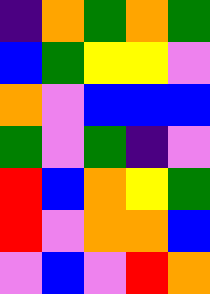[["indigo", "orange", "green", "orange", "green"], ["blue", "green", "yellow", "yellow", "violet"], ["orange", "violet", "blue", "blue", "blue"], ["green", "violet", "green", "indigo", "violet"], ["red", "blue", "orange", "yellow", "green"], ["red", "violet", "orange", "orange", "blue"], ["violet", "blue", "violet", "red", "orange"]]